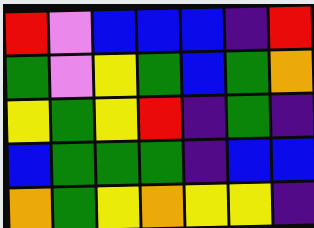[["red", "violet", "blue", "blue", "blue", "indigo", "red"], ["green", "violet", "yellow", "green", "blue", "green", "orange"], ["yellow", "green", "yellow", "red", "indigo", "green", "indigo"], ["blue", "green", "green", "green", "indigo", "blue", "blue"], ["orange", "green", "yellow", "orange", "yellow", "yellow", "indigo"]]